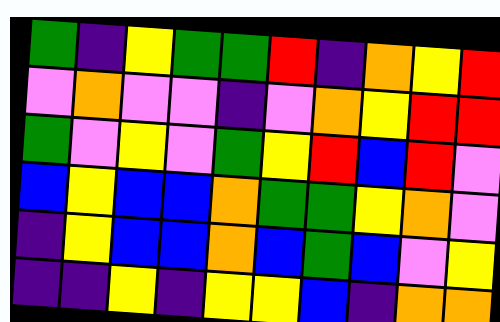[["green", "indigo", "yellow", "green", "green", "red", "indigo", "orange", "yellow", "red"], ["violet", "orange", "violet", "violet", "indigo", "violet", "orange", "yellow", "red", "red"], ["green", "violet", "yellow", "violet", "green", "yellow", "red", "blue", "red", "violet"], ["blue", "yellow", "blue", "blue", "orange", "green", "green", "yellow", "orange", "violet"], ["indigo", "yellow", "blue", "blue", "orange", "blue", "green", "blue", "violet", "yellow"], ["indigo", "indigo", "yellow", "indigo", "yellow", "yellow", "blue", "indigo", "orange", "orange"]]